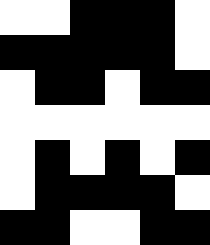[["white", "white", "black", "black", "black", "white"], ["black", "black", "black", "black", "black", "white"], ["white", "black", "black", "white", "black", "black"], ["white", "white", "white", "white", "white", "white"], ["white", "black", "white", "black", "white", "black"], ["white", "black", "black", "black", "black", "white"], ["black", "black", "white", "white", "black", "black"]]